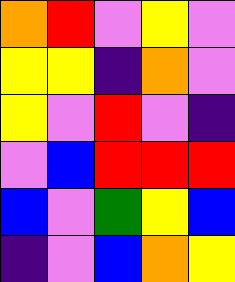[["orange", "red", "violet", "yellow", "violet"], ["yellow", "yellow", "indigo", "orange", "violet"], ["yellow", "violet", "red", "violet", "indigo"], ["violet", "blue", "red", "red", "red"], ["blue", "violet", "green", "yellow", "blue"], ["indigo", "violet", "blue", "orange", "yellow"]]